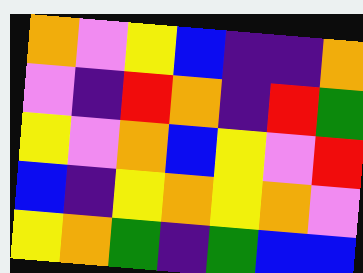[["orange", "violet", "yellow", "blue", "indigo", "indigo", "orange"], ["violet", "indigo", "red", "orange", "indigo", "red", "green"], ["yellow", "violet", "orange", "blue", "yellow", "violet", "red"], ["blue", "indigo", "yellow", "orange", "yellow", "orange", "violet"], ["yellow", "orange", "green", "indigo", "green", "blue", "blue"]]